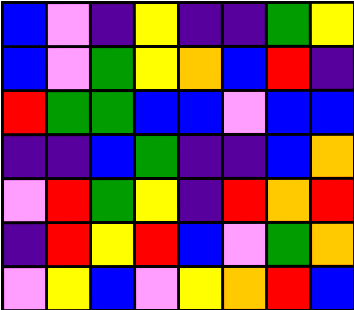[["blue", "violet", "indigo", "yellow", "indigo", "indigo", "green", "yellow"], ["blue", "violet", "green", "yellow", "orange", "blue", "red", "indigo"], ["red", "green", "green", "blue", "blue", "violet", "blue", "blue"], ["indigo", "indigo", "blue", "green", "indigo", "indigo", "blue", "orange"], ["violet", "red", "green", "yellow", "indigo", "red", "orange", "red"], ["indigo", "red", "yellow", "red", "blue", "violet", "green", "orange"], ["violet", "yellow", "blue", "violet", "yellow", "orange", "red", "blue"]]